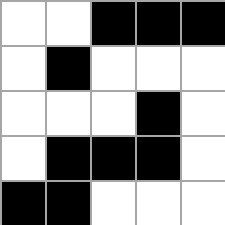[["white", "white", "black", "black", "black"], ["white", "black", "white", "white", "white"], ["white", "white", "white", "black", "white"], ["white", "black", "black", "black", "white"], ["black", "black", "white", "white", "white"]]